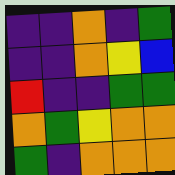[["indigo", "indigo", "orange", "indigo", "green"], ["indigo", "indigo", "orange", "yellow", "blue"], ["red", "indigo", "indigo", "green", "green"], ["orange", "green", "yellow", "orange", "orange"], ["green", "indigo", "orange", "orange", "orange"]]